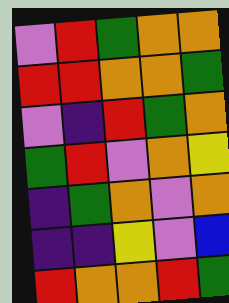[["violet", "red", "green", "orange", "orange"], ["red", "red", "orange", "orange", "green"], ["violet", "indigo", "red", "green", "orange"], ["green", "red", "violet", "orange", "yellow"], ["indigo", "green", "orange", "violet", "orange"], ["indigo", "indigo", "yellow", "violet", "blue"], ["red", "orange", "orange", "red", "green"]]